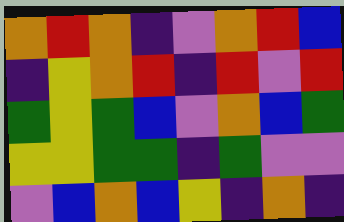[["orange", "red", "orange", "indigo", "violet", "orange", "red", "blue"], ["indigo", "yellow", "orange", "red", "indigo", "red", "violet", "red"], ["green", "yellow", "green", "blue", "violet", "orange", "blue", "green"], ["yellow", "yellow", "green", "green", "indigo", "green", "violet", "violet"], ["violet", "blue", "orange", "blue", "yellow", "indigo", "orange", "indigo"]]